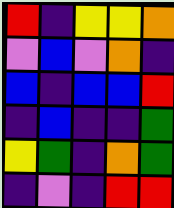[["red", "indigo", "yellow", "yellow", "orange"], ["violet", "blue", "violet", "orange", "indigo"], ["blue", "indigo", "blue", "blue", "red"], ["indigo", "blue", "indigo", "indigo", "green"], ["yellow", "green", "indigo", "orange", "green"], ["indigo", "violet", "indigo", "red", "red"]]